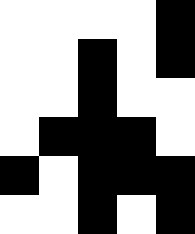[["white", "white", "white", "white", "black"], ["white", "white", "black", "white", "black"], ["white", "white", "black", "white", "white"], ["white", "black", "black", "black", "white"], ["black", "white", "black", "black", "black"], ["white", "white", "black", "white", "black"]]